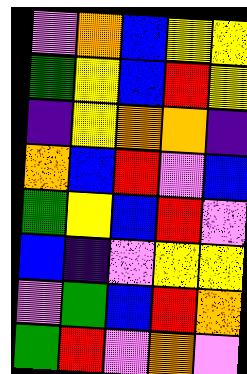[["violet", "orange", "blue", "yellow", "yellow"], ["green", "yellow", "blue", "red", "yellow"], ["indigo", "yellow", "orange", "orange", "indigo"], ["orange", "blue", "red", "violet", "blue"], ["green", "yellow", "blue", "red", "violet"], ["blue", "indigo", "violet", "yellow", "yellow"], ["violet", "green", "blue", "red", "orange"], ["green", "red", "violet", "orange", "violet"]]